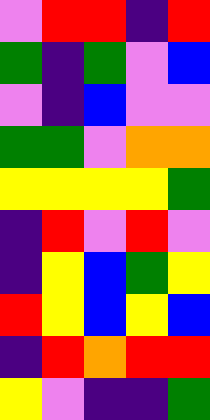[["violet", "red", "red", "indigo", "red"], ["green", "indigo", "green", "violet", "blue"], ["violet", "indigo", "blue", "violet", "violet"], ["green", "green", "violet", "orange", "orange"], ["yellow", "yellow", "yellow", "yellow", "green"], ["indigo", "red", "violet", "red", "violet"], ["indigo", "yellow", "blue", "green", "yellow"], ["red", "yellow", "blue", "yellow", "blue"], ["indigo", "red", "orange", "red", "red"], ["yellow", "violet", "indigo", "indigo", "green"]]